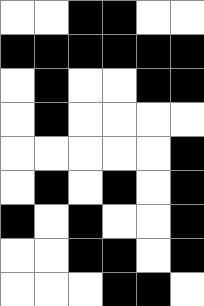[["white", "white", "black", "black", "white", "white"], ["black", "black", "black", "black", "black", "black"], ["white", "black", "white", "white", "black", "black"], ["white", "black", "white", "white", "white", "white"], ["white", "white", "white", "white", "white", "black"], ["white", "black", "white", "black", "white", "black"], ["black", "white", "black", "white", "white", "black"], ["white", "white", "black", "black", "white", "black"], ["white", "white", "white", "black", "black", "white"]]